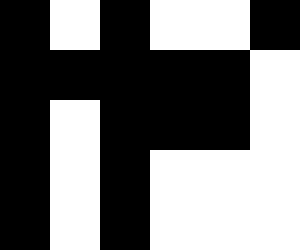[["black", "white", "black", "white", "white", "black"], ["black", "black", "black", "black", "black", "white"], ["black", "white", "black", "black", "black", "white"], ["black", "white", "black", "white", "white", "white"], ["black", "white", "black", "white", "white", "white"]]